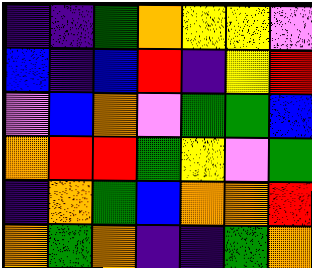[["indigo", "indigo", "green", "orange", "yellow", "yellow", "violet"], ["blue", "indigo", "blue", "red", "indigo", "yellow", "red"], ["violet", "blue", "orange", "violet", "green", "green", "blue"], ["orange", "red", "red", "green", "yellow", "violet", "green"], ["indigo", "orange", "green", "blue", "orange", "orange", "red"], ["orange", "green", "orange", "indigo", "indigo", "green", "orange"]]